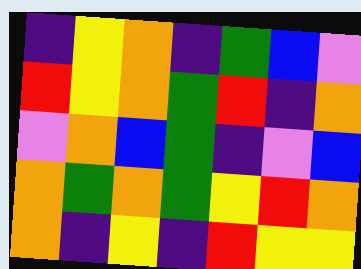[["indigo", "yellow", "orange", "indigo", "green", "blue", "violet"], ["red", "yellow", "orange", "green", "red", "indigo", "orange"], ["violet", "orange", "blue", "green", "indigo", "violet", "blue"], ["orange", "green", "orange", "green", "yellow", "red", "orange"], ["orange", "indigo", "yellow", "indigo", "red", "yellow", "yellow"]]